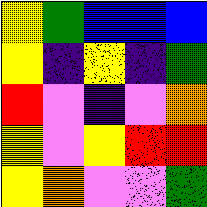[["yellow", "green", "blue", "blue", "blue"], ["yellow", "indigo", "yellow", "indigo", "green"], ["red", "violet", "indigo", "violet", "orange"], ["yellow", "violet", "yellow", "red", "red"], ["yellow", "orange", "violet", "violet", "green"]]